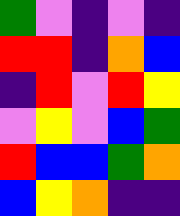[["green", "violet", "indigo", "violet", "indigo"], ["red", "red", "indigo", "orange", "blue"], ["indigo", "red", "violet", "red", "yellow"], ["violet", "yellow", "violet", "blue", "green"], ["red", "blue", "blue", "green", "orange"], ["blue", "yellow", "orange", "indigo", "indigo"]]